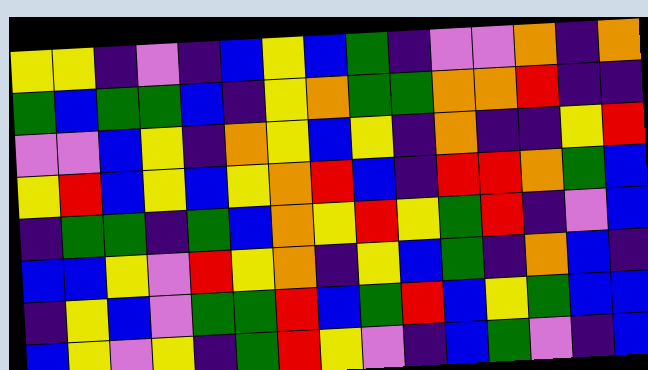[["yellow", "yellow", "indigo", "violet", "indigo", "blue", "yellow", "blue", "green", "indigo", "violet", "violet", "orange", "indigo", "orange"], ["green", "blue", "green", "green", "blue", "indigo", "yellow", "orange", "green", "green", "orange", "orange", "red", "indigo", "indigo"], ["violet", "violet", "blue", "yellow", "indigo", "orange", "yellow", "blue", "yellow", "indigo", "orange", "indigo", "indigo", "yellow", "red"], ["yellow", "red", "blue", "yellow", "blue", "yellow", "orange", "red", "blue", "indigo", "red", "red", "orange", "green", "blue"], ["indigo", "green", "green", "indigo", "green", "blue", "orange", "yellow", "red", "yellow", "green", "red", "indigo", "violet", "blue"], ["blue", "blue", "yellow", "violet", "red", "yellow", "orange", "indigo", "yellow", "blue", "green", "indigo", "orange", "blue", "indigo"], ["indigo", "yellow", "blue", "violet", "green", "green", "red", "blue", "green", "red", "blue", "yellow", "green", "blue", "blue"], ["blue", "yellow", "violet", "yellow", "indigo", "green", "red", "yellow", "violet", "indigo", "blue", "green", "violet", "indigo", "blue"]]